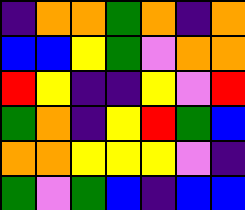[["indigo", "orange", "orange", "green", "orange", "indigo", "orange"], ["blue", "blue", "yellow", "green", "violet", "orange", "orange"], ["red", "yellow", "indigo", "indigo", "yellow", "violet", "red"], ["green", "orange", "indigo", "yellow", "red", "green", "blue"], ["orange", "orange", "yellow", "yellow", "yellow", "violet", "indigo"], ["green", "violet", "green", "blue", "indigo", "blue", "blue"]]